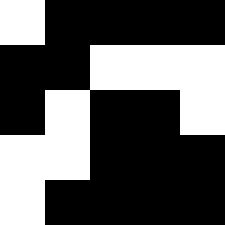[["white", "black", "black", "black", "black"], ["black", "black", "white", "white", "white"], ["black", "white", "black", "black", "white"], ["white", "white", "black", "black", "black"], ["white", "black", "black", "black", "black"]]